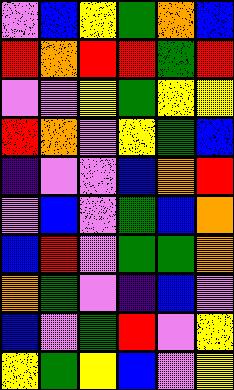[["violet", "blue", "yellow", "green", "orange", "blue"], ["red", "orange", "red", "red", "green", "red"], ["violet", "violet", "yellow", "green", "yellow", "yellow"], ["red", "orange", "violet", "yellow", "green", "blue"], ["indigo", "violet", "violet", "blue", "orange", "red"], ["violet", "blue", "violet", "green", "blue", "orange"], ["blue", "red", "violet", "green", "green", "orange"], ["orange", "green", "violet", "indigo", "blue", "violet"], ["blue", "violet", "green", "red", "violet", "yellow"], ["yellow", "green", "yellow", "blue", "violet", "yellow"]]